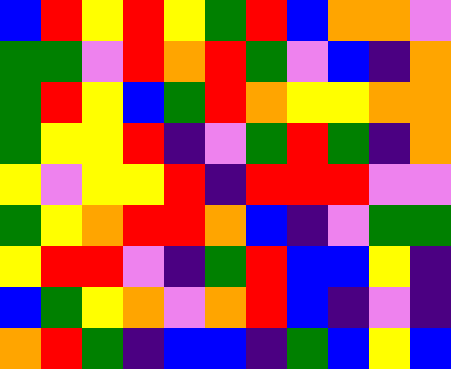[["blue", "red", "yellow", "red", "yellow", "green", "red", "blue", "orange", "orange", "violet"], ["green", "green", "violet", "red", "orange", "red", "green", "violet", "blue", "indigo", "orange"], ["green", "red", "yellow", "blue", "green", "red", "orange", "yellow", "yellow", "orange", "orange"], ["green", "yellow", "yellow", "red", "indigo", "violet", "green", "red", "green", "indigo", "orange"], ["yellow", "violet", "yellow", "yellow", "red", "indigo", "red", "red", "red", "violet", "violet"], ["green", "yellow", "orange", "red", "red", "orange", "blue", "indigo", "violet", "green", "green"], ["yellow", "red", "red", "violet", "indigo", "green", "red", "blue", "blue", "yellow", "indigo"], ["blue", "green", "yellow", "orange", "violet", "orange", "red", "blue", "indigo", "violet", "indigo"], ["orange", "red", "green", "indigo", "blue", "blue", "indigo", "green", "blue", "yellow", "blue"]]